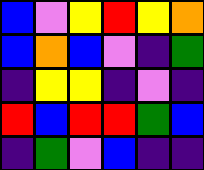[["blue", "violet", "yellow", "red", "yellow", "orange"], ["blue", "orange", "blue", "violet", "indigo", "green"], ["indigo", "yellow", "yellow", "indigo", "violet", "indigo"], ["red", "blue", "red", "red", "green", "blue"], ["indigo", "green", "violet", "blue", "indigo", "indigo"]]